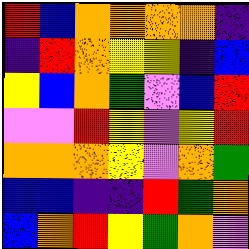[["red", "blue", "orange", "orange", "orange", "orange", "indigo"], ["indigo", "red", "orange", "yellow", "yellow", "indigo", "blue"], ["yellow", "blue", "orange", "green", "violet", "blue", "red"], ["violet", "violet", "red", "yellow", "violet", "yellow", "red"], ["orange", "orange", "orange", "yellow", "violet", "orange", "green"], ["blue", "blue", "indigo", "indigo", "red", "green", "orange"], ["blue", "orange", "red", "yellow", "green", "orange", "violet"]]